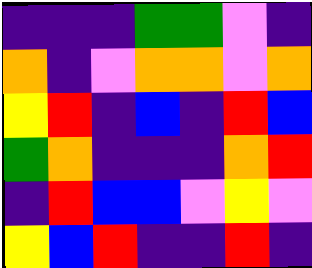[["indigo", "indigo", "indigo", "green", "green", "violet", "indigo"], ["orange", "indigo", "violet", "orange", "orange", "violet", "orange"], ["yellow", "red", "indigo", "blue", "indigo", "red", "blue"], ["green", "orange", "indigo", "indigo", "indigo", "orange", "red"], ["indigo", "red", "blue", "blue", "violet", "yellow", "violet"], ["yellow", "blue", "red", "indigo", "indigo", "red", "indigo"]]